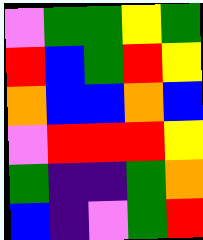[["violet", "green", "green", "yellow", "green"], ["red", "blue", "green", "red", "yellow"], ["orange", "blue", "blue", "orange", "blue"], ["violet", "red", "red", "red", "yellow"], ["green", "indigo", "indigo", "green", "orange"], ["blue", "indigo", "violet", "green", "red"]]